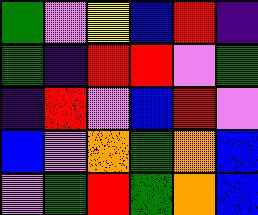[["green", "violet", "yellow", "blue", "red", "indigo"], ["green", "indigo", "red", "red", "violet", "green"], ["indigo", "red", "violet", "blue", "red", "violet"], ["blue", "violet", "orange", "green", "orange", "blue"], ["violet", "green", "red", "green", "orange", "blue"]]